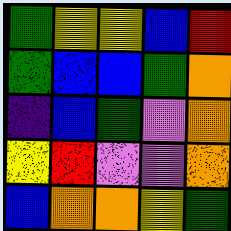[["green", "yellow", "yellow", "blue", "red"], ["green", "blue", "blue", "green", "orange"], ["indigo", "blue", "green", "violet", "orange"], ["yellow", "red", "violet", "violet", "orange"], ["blue", "orange", "orange", "yellow", "green"]]